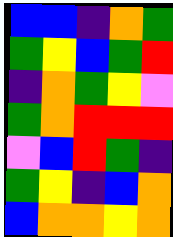[["blue", "blue", "indigo", "orange", "green"], ["green", "yellow", "blue", "green", "red"], ["indigo", "orange", "green", "yellow", "violet"], ["green", "orange", "red", "red", "red"], ["violet", "blue", "red", "green", "indigo"], ["green", "yellow", "indigo", "blue", "orange"], ["blue", "orange", "orange", "yellow", "orange"]]